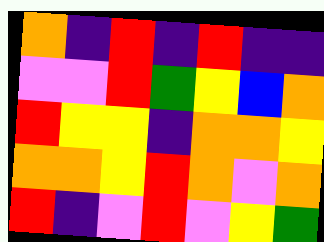[["orange", "indigo", "red", "indigo", "red", "indigo", "indigo"], ["violet", "violet", "red", "green", "yellow", "blue", "orange"], ["red", "yellow", "yellow", "indigo", "orange", "orange", "yellow"], ["orange", "orange", "yellow", "red", "orange", "violet", "orange"], ["red", "indigo", "violet", "red", "violet", "yellow", "green"]]